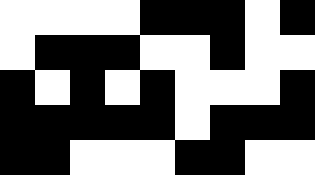[["white", "white", "white", "white", "black", "black", "black", "white", "black"], ["white", "black", "black", "black", "white", "white", "black", "white", "white"], ["black", "white", "black", "white", "black", "white", "white", "white", "black"], ["black", "black", "black", "black", "black", "white", "black", "black", "black"], ["black", "black", "white", "white", "white", "black", "black", "white", "white"]]